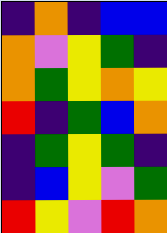[["indigo", "orange", "indigo", "blue", "blue"], ["orange", "violet", "yellow", "green", "indigo"], ["orange", "green", "yellow", "orange", "yellow"], ["red", "indigo", "green", "blue", "orange"], ["indigo", "green", "yellow", "green", "indigo"], ["indigo", "blue", "yellow", "violet", "green"], ["red", "yellow", "violet", "red", "orange"]]